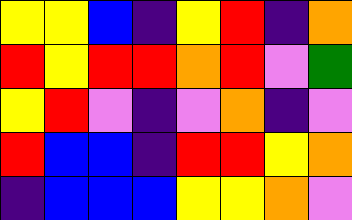[["yellow", "yellow", "blue", "indigo", "yellow", "red", "indigo", "orange"], ["red", "yellow", "red", "red", "orange", "red", "violet", "green"], ["yellow", "red", "violet", "indigo", "violet", "orange", "indigo", "violet"], ["red", "blue", "blue", "indigo", "red", "red", "yellow", "orange"], ["indigo", "blue", "blue", "blue", "yellow", "yellow", "orange", "violet"]]